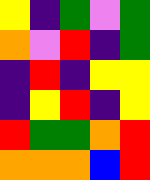[["yellow", "indigo", "green", "violet", "green"], ["orange", "violet", "red", "indigo", "green"], ["indigo", "red", "indigo", "yellow", "yellow"], ["indigo", "yellow", "red", "indigo", "yellow"], ["red", "green", "green", "orange", "red"], ["orange", "orange", "orange", "blue", "red"]]